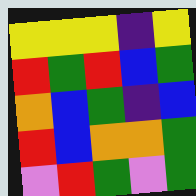[["yellow", "yellow", "yellow", "indigo", "yellow"], ["red", "green", "red", "blue", "green"], ["orange", "blue", "green", "indigo", "blue"], ["red", "blue", "orange", "orange", "green"], ["violet", "red", "green", "violet", "green"]]